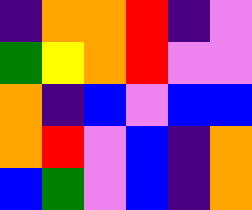[["indigo", "orange", "orange", "red", "indigo", "violet"], ["green", "yellow", "orange", "red", "violet", "violet"], ["orange", "indigo", "blue", "violet", "blue", "blue"], ["orange", "red", "violet", "blue", "indigo", "orange"], ["blue", "green", "violet", "blue", "indigo", "orange"]]